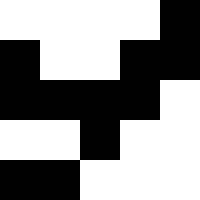[["white", "white", "white", "white", "black"], ["black", "white", "white", "black", "black"], ["black", "black", "black", "black", "white"], ["white", "white", "black", "white", "white"], ["black", "black", "white", "white", "white"]]